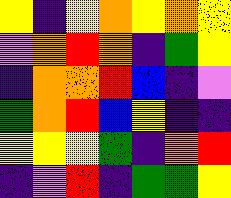[["yellow", "indigo", "yellow", "orange", "yellow", "orange", "yellow"], ["violet", "orange", "red", "orange", "indigo", "green", "yellow"], ["indigo", "orange", "orange", "red", "blue", "indigo", "violet"], ["green", "orange", "red", "blue", "yellow", "indigo", "indigo"], ["yellow", "yellow", "yellow", "green", "indigo", "orange", "red"], ["indigo", "violet", "red", "indigo", "green", "green", "yellow"]]